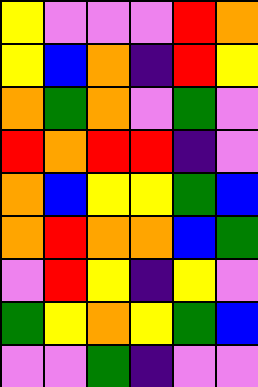[["yellow", "violet", "violet", "violet", "red", "orange"], ["yellow", "blue", "orange", "indigo", "red", "yellow"], ["orange", "green", "orange", "violet", "green", "violet"], ["red", "orange", "red", "red", "indigo", "violet"], ["orange", "blue", "yellow", "yellow", "green", "blue"], ["orange", "red", "orange", "orange", "blue", "green"], ["violet", "red", "yellow", "indigo", "yellow", "violet"], ["green", "yellow", "orange", "yellow", "green", "blue"], ["violet", "violet", "green", "indigo", "violet", "violet"]]